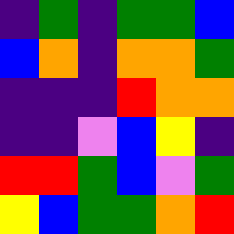[["indigo", "green", "indigo", "green", "green", "blue"], ["blue", "orange", "indigo", "orange", "orange", "green"], ["indigo", "indigo", "indigo", "red", "orange", "orange"], ["indigo", "indigo", "violet", "blue", "yellow", "indigo"], ["red", "red", "green", "blue", "violet", "green"], ["yellow", "blue", "green", "green", "orange", "red"]]